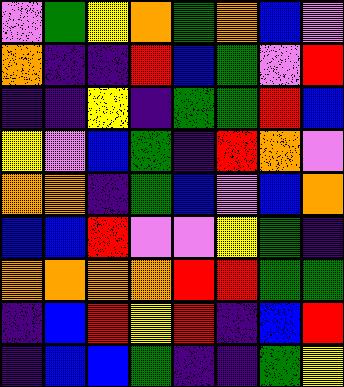[["violet", "green", "yellow", "orange", "green", "orange", "blue", "violet"], ["orange", "indigo", "indigo", "red", "blue", "green", "violet", "red"], ["indigo", "indigo", "yellow", "indigo", "green", "green", "red", "blue"], ["yellow", "violet", "blue", "green", "indigo", "red", "orange", "violet"], ["orange", "orange", "indigo", "green", "blue", "violet", "blue", "orange"], ["blue", "blue", "red", "violet", "violet", "yellow", "green", "indigo"], ["orange", "orange", "orange", "orange", "red", "red", "green", "green"], ["indigo", "blue", "red", "yellow", "red", "indigo", "blue", "red"], ["indigo", "blue", "blue", "green", "indigo", "indigo", "green", "yellow"]]